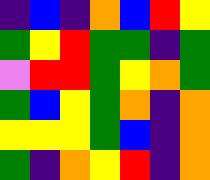[["indigo", "blue", "indigo", "orange", "blue", "red", "yellow"], ["green", "yellow", "red", "green", "green", "indigo", "green"], ["violet", "red", "red", "green", "yellow", "orange", "green"], ["green", "blue", "yellow", "green", "orange", "indigo", "orange"], ["yellow", "yellow", "yellow", "green", "blue", "indigo", "orange"], ["green", "indigo", "orange", "yellow", "red", "indigo", "orange"]]